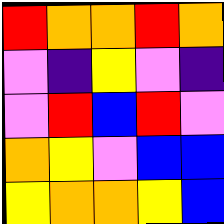[["red", "orange", "orange", "red", "orange"], ["violet", "indigo", "yellow", "violet", "indigo"], ["violet", "red", "blue", "red", "violet"], ["orange", "yellow", "violet", "blue", "blue"], ["yellow", "orange", "orange", "yellow", "blue"]]